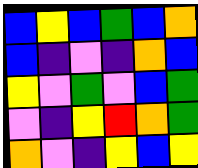[["blue", "yellow", "blue", "green", "blue", "orange"], ["blue", "indigo", "violet", "indigo", "orange", "blue"], ["yellow", "violet", "green", "violet", "blue", "green"], ["violet", "indigo", "yellow", "red", "orange", "green"], ["orange", "violet", "indigo", "yellow", "blue", "yellow"]]